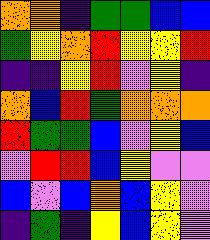[["orange", "orange", "indigo", "green", "green", "blue", "blue"], ["green", "yellow", "orange", "red", "yellow", "yellow", "red"], ["indigo", "indigo", "yellow", "red", "violet", "yellow", "indigo"], ["orange", "blue", "red", "green", "orange", "orange", "orange"], ["red", "green", "green", "blue", "violet", "yellow", "blue"], ["violet", "red", "red", "blue", "yellow", "violet", "violet"], ["blue", "violet", "blue", "orange", "blue", "yellow", "violet"], ["indigo", "green", "indigo", "yellow", "blue", "yellow", "violet"]]